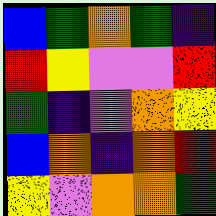[["blue", "green", "orange", "green", "indigo"], ["red", "yellow", "violet", "violet", "red"], ["green", "indigo", "violet", "orange", "yellow"], ["blue", "orange", "indigo", "orange", "red"], ["yellow", "violet", "orange", "orange", "green"]]